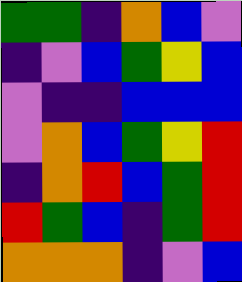[["green", "green", "indigo", "orange", "blue", "violet"], ["indigo", "violet", "blue", "green", "yellow", "blue"], ["violet", "indigo", "indigo", "blue", "blue", "blue"], ["violet", "orange", "blue", "green", "yellow", "red"], ["indigo", "orange", "red", "blue", "green", "red"], ["red", "green", "blue", "indigo", "green", "red"], ["orange", "orange", "orange", "indigo", "violet", "blue"]]